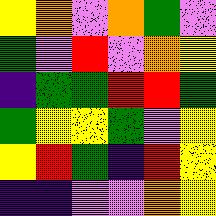[["yellow", "orange", "violet", "orange", "green", "violet"], ["green", "violet", "red", "violet", "orange", "yellow"], ["indigo", "green", "green", "red", "red", "green"], ["green", "yellow", "yellow", "green", "violet", "yellow"], ["yellow", "red", "green", "indigo", "red", "yellow"], ["indigo", "indigo", "violet", "violet", "orange", "yellow"]]